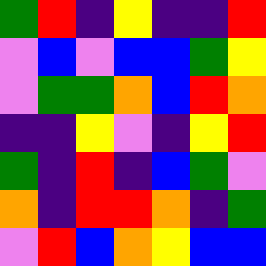[["green", "red", "indigo", "yellow", "indigo", "indigo", "red"], ["violet", "blue", "violet", "blue", "blue", "green", "yellow"], ["violet", "green", "green", "orange", "blue", "red", "orange"], ["indigo", "indigo", "yellow", "violet", "indigo", "yellow", "red"], ["green", "indigo", "red", "indigo", "blue", "green", "violet"], ["orange", "indigo", "red", "red", "orange", "indigo", "green"], ["violet", "red", "blue", "orange", "yellow", "blue", "blue"]]